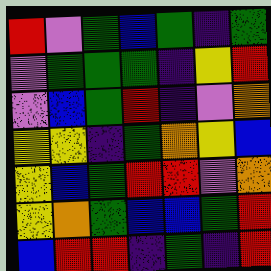[["red", "violet", "green", "blue", "green", "indigo", "green"], ["violet", "green", "green", "green", "indigo", "yellow", "red"], ["violet", "blue", "green", "red", "indigo", "violet", "orange"], ["yellow", "yellow", "indigo", "green", "orange", "yellow", "blue"], ["yellow", "blue", "green", "red", "red", "violet", "orange"], ["yellow", "orange", "green", "blue", "blue", "green", "red"], ["blue", "red", "red", "indigo", "green", "indigo", "red"]]